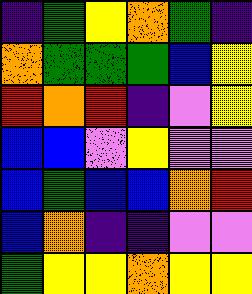[["indigo", "green", "yellow", "orange", "green", "indigo"], ["orange", "green", "green", "green", "blue", "yellow"], ["red", "orange", "red", "indigo", "violet", "yellow"], ["blue", "blue", "violet", "yellow", "violet", "violet"], ["blue", "green", "blue", "blue", "orange", "red"], ["blue", "orange", "indigo", "indigo", "violet", "violet"], ["green", "yellow", "yellow", "orange", "yellow", "yellow"]]